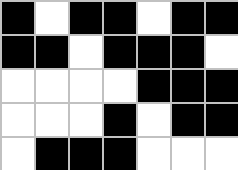[["black", "white", "black", "black", "white", "black", "black"], ["black", "black", "white", "black", "black", "black", "white"], ["white", "white", "white", "white", "black", "black", "black"], ["white", "white", "white", "black", "white", "black", "black"], ["white", "black", "black", "black", "white", "white", "white"]]